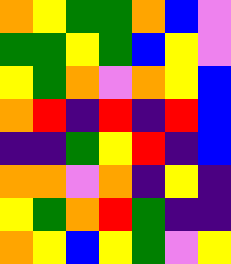[["orange", "yellow", "green", "green", "orange", "blue", "violet"], ["green", "green", "yellow", "green", "blue", "yellow", "violet"], ["yellow", "green", "orange", "violet", "orange", "yellow", "blue"], ["orange", "red", "indigo", "red", "indigo", "red", "blue"], ["indigo", "indigo", "green", "yellow", "red", "indigo", "blue"], ["orange", "orange", "violet", "orange", "indigo", "yellow", "indigo"], ["yellow", "green", "orange", "red", "green", "indigo", "indigo"], ["orange", "yellow", "blue", "yellow", "green", "violet", "yellow"]]